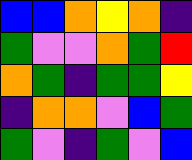[["blue", "blue", "orange", "yellow", "orange", "indigo"], ["green", "violet", "violet", "orange", "green", "red"], ["orange", "green", "indigo", "green", "green", "yellow"], ["indigo", "orange", "orange", "violet", "blue", "green"], ["green", "violet", "indigo", "green", "violet", "blue"]]